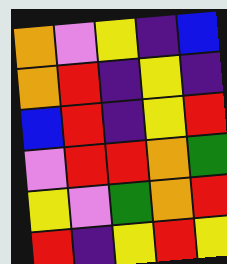[["orange", "violet", "yellow", "indigo", "blue"], ["orange", "red", "indigo", "yellow", "indigo"], ["blue", "red", "indigo", "yellow", "red"], ["violet", "red", "red", "orange", "green"], ["yellow", "violet", "green", "orange", "red"], ["red", "indigo", "yellow", "red", "yellow"]]